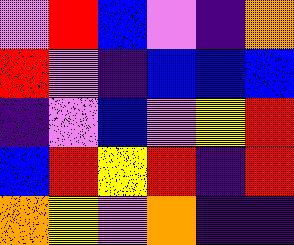[["violet", "red", "blue", "violet", "indigo", "orange"], ["red", "violet", "indigo", "blue", "blue", "blue"], ["indigo", "violet", "blue", "violet", "yellow", "red"], ["blue", "red", "yellow", "red", "indigo", "red"], ["orange", "yellow", "violet", "orange", "indigo", "indigo"]]